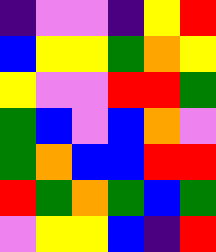[["indigo", "violet", "violet", "indigo", "yellow", "red"], ["blue", "yellow", "yellow", "green", "orange", "yellow"], ["yellow", "violet", "violet", "red", "red", "green"], ["green", "blue", "violet", "blue", "orange", "violet"], ["green", "orange", "blue", "blue", "red", "red"], ["red", "green", "orange", "green", "blue", "green"], ["violet", "yellow", "yellow", "blue", "indigo", "red"]]